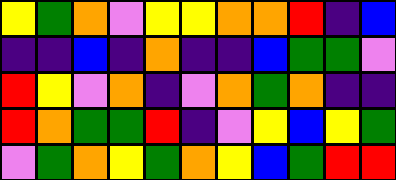[["yellow", "green", "orange", "violet", "yellow", "yellow", "orange", "orange", "red", "indigo", "blue"], ["indigo", "indigo", "blue", "indigo", "orange", "indigo", "indigo", "blue", "green", "green", "violet"], ["red", "yellow", "violet", "orange", "indigo", "violet", "orange", "green", "orange", "indigo", "indigo"], ["red", "orange", "green", "green", "red", "indigo", "violet", "yellow", "blue", "yellow", "green"], ["violet", "green", "orange", "yellow", "green", "orange", "yellow", "blue", "green", "red", "red"]]